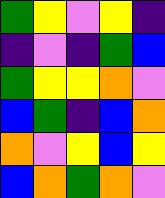[["green", "yellow", "violet", "yellow", "indigo"], ["indigo", "violet", "indigo", "green", "blue"], ["green", "yellow", "yellow", "orange", "violet"], ["blue", "green", "indigo", "blue", "orange"], ["orange", "violet", "yellow", "blue", "yellow"], ["blue", "orange", "green", "orange", "violet"]]